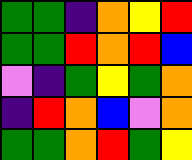[["green", "green", "indigo", "orange", "yellow", "red"], ["green", "green", "red", "orange", "red", "blue"], ["violet", "indigo", "green", "yellow", "green", "orange"], ["indigo", "red", "orange", "blue", "violet", "orange"], ["green", "green", "orange", "red", "green", "yellow"]]